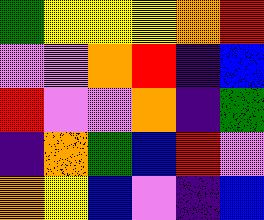[["green", "yellow", "yellow", "yellow", "orange", "red"], ["violet", "violet", "orange", "red", "indigo", "blue"], ["red", "violet", "violet", "orange", "indigo", "green"], ["indigo", "orange", "green", "blue", "red", "violet"], ["orange", "yellow", "blue", "violet", "indigo", "blue"]]